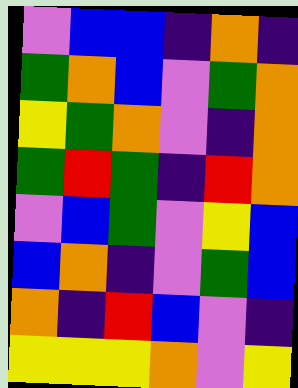[["violet", "blue", "blue", "indigo", "orange", "indigo"], ["green", "orange", "blue", "violet", "green", "orange"], ["yellow", "green", "orange", "violet", "indigo", "orange"], ["green", "red", "green", "indigo", "red", "orange"], ["violet", "blue", "green", "violet", "yellow", "blue"], ["blue", "orange", "indigo", "violet", "green", "blue"], ["orange", "indigo", "red", "blue", "violet", "indigo"], ["yellow", "yellow", "yellow", "orange", "violet", "yellow"]]